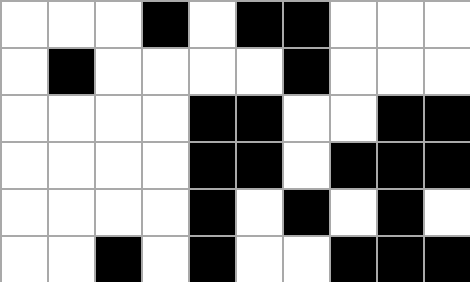[["white", "white", "white", "black", "white", "black", "black", "white", "white", "white"], ["white", "black", "white", "white", "white", "white", "black", "white", "white", "white"], ["white", "white", "white", "white", "black", "black", "white", "white", "black", "black"], ["white", "white", "white", "white", "black", "black", "white", "black", "black", "black"], ["white", "white", "white", "white", "black", "white", "black", "white", "black", "white"], ["white", "white", "black", "white", "black", "white", "white", "black", "black", "black"]]